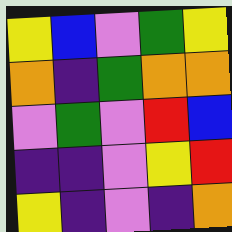[["yellow", "blue", "violet", "green", "yellow"], ["orange", "indigo", "green", "orange", "orange"], ["violet", "green", "violet", "red", "blue"], ["indigo", "indigo", "violet", "yellow", "red"], ["yellow", "indigo", "violet", "indigo", "orange"]]